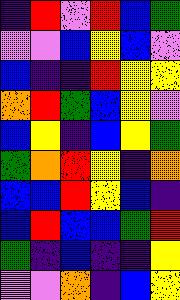[["indigo", "red", "violet", "red", "blue", "green"], ["violet", "violet", "blue", "yellow", "blue", "violet"], ["blue", "indigo", "indigo", "red", "yellow", "yellow"], ["orange", "red", "green", "blue", "yellow", "violet"], ["blue", "yellow", "indigo", "blue", "yellow", "green"], ["green", "orange", "red", "yellow", "indigo", "orange"], ["blue", "blue", "red", "yellow", "blue", "indigo"], ["blue", "red", "blue", "blue", "green", "red"], ["green", "indigo", "blue", "indigo", "indigo", "yellow"], ["violet", "violet", "orange", "indigo", "blue", "yellow"]]